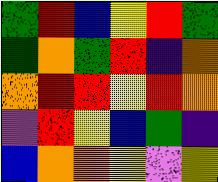[["green", "red", "blue", "yellow", "red", "green"], ["green", "orange", "green", "red", "indigo", "orange"], ["orange", "red", "red", "yellow", "red", "orange"], ["violet", "red", "yellow", "blue", "green", "indigo"], ["blue", "orange", "orange", "yellow", "violet", "yellow"]]